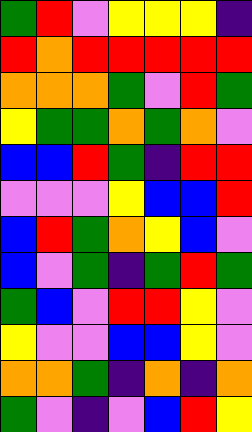[["green", "red", "violet", "yellow", "yellow", "yellow", "indigo"], ["red", "orange", "red", "red", "red", "red", "red"], ["orange", "orange", "orange", "green", "violet", "red", "green"], ["yellow", "green", "green", "orange", "green", "orange", "violet"], ["blue", "blue", "red", "green", "indigo", "red", "red"], ["violet", "violet", "violet", "yellow", "blue", "blue", "red"], ["blue", "red", "green", "orange", "yellow", "blue", "violet"], ["blue", "violet", "green", "indigo", "green", "red", "green"], ["green", "blue", "violet", "red", "red", "yellow", "violet"], ["yellow", "violet", "violet", "blue", "blue", "yellow", "violet"], ["orange", "orange", "green", "indigo", "orange", "indigo", "orange"], ["green", "violet", "indigo", "violet", "blue", "red", "yellow"]]